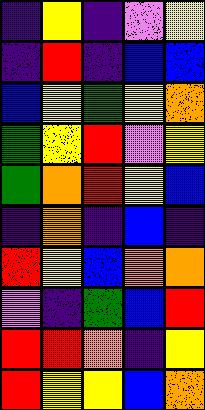[["indigo", "yellow", "indigo", "violet", "yellow"], ["indigo", "red", "indigo", "blue", "blue"], ["blue", "yellow", "green", "yellow", "orange"], ["green", "yellow", "red", "violet", "yellow"], ["green", "orange", "red", "yellow", "blue"], ["indigo", "orange", "indigo", "blue", "indigo"], ["red", "yellow", "blue", "orange", "orange"], ["violet", "indigo", "green", "blue", "red"], ["red", "red", "orange", "indigo", "yellow"], ["red", "yellow", "yellow", "blue", "orange"]]